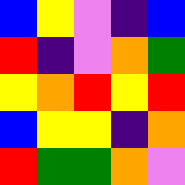[["blue", "yellow", "violet", "indigo", "blue"], ["red", "indigo", "violet", "orange", "green"], ["yellow", "orange", "red", "yellow", "red"], ["blue", "yellow", "yellow", "indigo", "orange"], ["red", "green", "green", "orange", "violet"]]